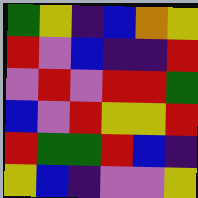[["green", "yellow", "indigo", "blue", "orange", "yellow"], ["red", "violet", "blue", "indigo", "indigo", "red"], ["violet", "red", "violet", "red", "red", "green"], ["blue", "violet", "red", "yellow", "yellow", "red"], ["red", "green", "green", "red", "blue", "indigo"], ["yellow", "blue", "indigo", "violet", "violet", "yellow"]]